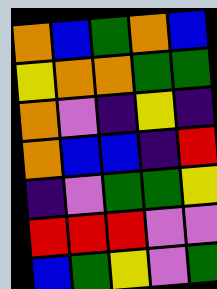[["orange", "blue", "green", "orange", "blue"], ["yellow", "orange", "orange", "green", "green"], ["orange", "violet", "indigo", "yellow", "indigo"], ["orange", "blue", "blue", "indigo", "red"], ["indigo", "violet", "green", "green", "yellow"], ["red", "red", "red", "violet", "violet"], ["blue", "green", "yellow", "violet", "green"]]